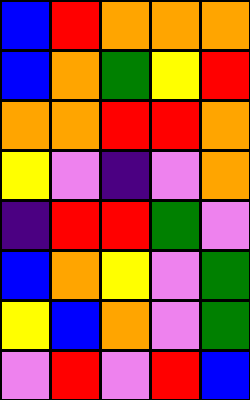[["blue", "red", "orange", "orange", "orange"], ["blue", "orange", "green", "yellow", "red"], ["orange", "orange", "red", "red", "orange"], ["yellow", "violet", "indigo", "violet", "orange"], ["indigo", "red", "red", "green", "violet"], ["blue", "orange", "yellow", "violet", "green"], ["yellow", "blue", "orange", "violet", "green"], ["violet", "red", "violet", "red", "blue"]]